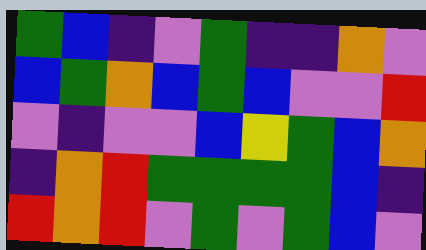[["green", "blue", "indigo", "violet", "green", "indigo", "indigo", "orange", "violet"], ["blue", "green", "orange", "blue", "green", "blue", "violet", "violet", "red"], ["violet", "indigo", "violet", "violet", "blue", "yellow", "green", "blue", "orange"], ["indigo", "orange", "red", "green", "green", "green", "green", "blue", "indigo"], ["red", "orange", "red", "violet", "green", "violet", "green", "blue", "violet"]]